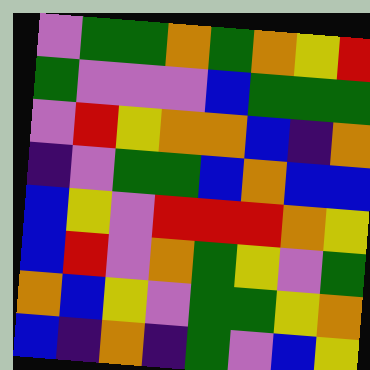[["violet", "green", "green", "orange", "green", "orange", "yellow", "red"], ["green", "violet", "violet", "violet", "blue", "green", "green", "green"], ["violet", "red", "yellow", "orange", "orange", "blue", "indigo", "orange"], ["indigo", "violet", "green", "green", "blue", "orange", "blue", "blue"], ["blue", "yellow", "violet", "red", "red", "red", "orange", "yellow"], ["blue", "red", "violet", "orange", "green", "yellow", "violet", "green"], ["orange", "blue", "yellow", "violet", "green", "green", "yellow", "orange"], ["blue", "indigo", "orange", "indigo", "green", "violet", "blue", "yellow"]]